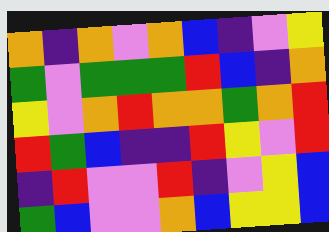[["orange", "indigo", "orange", "violet", "orange", "blue", "indigo", "violet", "yellow"], ["green", "violet", "green", "green", "green", "red", "blue", "indigo", "orange"], ["yellow", "violet", "orange", "red", "orange", "orange", "green", "orange", "red"], ["red", "green", "blue", "indigo", "indigo", "red", "yellow", "violet", "red"], ["indigo", "red", "violet", "violet", "red", "indigo", "violet", "yellow", "blue"], ["green", "blue", "violet", "violet", "orange", "blue", "yellow", "yellow", "blue"]]